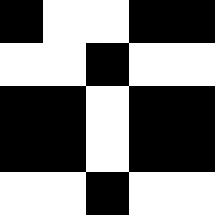[["black", "white", "white", "black", "black"], ["white", "white", "black", "white", "white"], ["black", "black", "white", "black", "black"], ["black", "black", "white", "black", "black"], ["white", "white", "black", "white", "white"]]